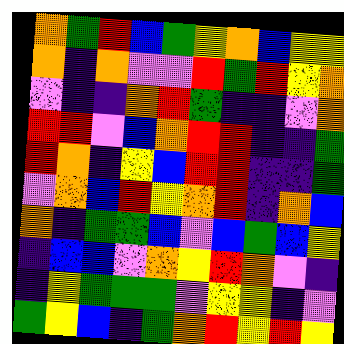[["orange", "green", "red", "blue", "green", "yellow", "orange", "blue", "yellow", "yellow"], ["orange", "indigo", "orange", "violet", "violet", "red", "green", "red", "yellow", "orange"], ["violet", "indigo", "indigo", "orange", "red", "green", "indigo", "indigo", "violet", "orange"], ["red", "red", "violet", "blue", "orange", "red", "red", "indigo", "indigo", "green"], ["red", "orange", "indigo", "yellow", "blue", "red", "red", "indigo", "indigo", "green"], ["violet", "orange", "blue", "red", "yellow", "orange", "red", "indigo", "orange", "blue"], ["orange", "indigo", "green", "green", "blue", "violet", "blue", "green", "blue", "yellow"], ["indigo", "blue", "blue", "violet", "orange", "yellow", "red", "orange", "violet", "indigo"], ["indigo", "yellow", "green", "green", "green", "violet", "yellow", "yellow", "indigo", "violet"], ["green", "yellow", "blue", "indigo", "green", "orange", "red", "yellow", "red", "yellow"]]